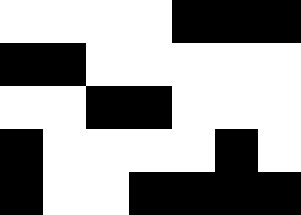[["white", "white", "white", "white", "black", "black", "black"], ["black", "black", "white", "white", "white", "white", "white"], ["white", "white", "black", "black", "white", "white", "white"], ["black", "white", "white", "white", "white", "black", "white"], ["black", "white", "white", "black", "black", "black", "black"]]